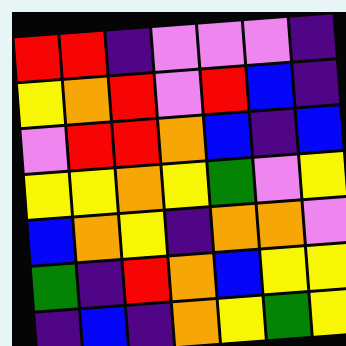[["red", "red", "indigo", "violet", "violet", "violet", "indigo"], ["yellow", "orange", "red", "violet", "red", "blue", "indigo"], ["violet", "red", "red", "orange", "blue", "indigo", "blue"], ["yellow", "yellow", "orange", "yellow", "green", "violet", "yellow"], ["blue", "orange", "yellow", "indigo", "orange", "orange", "violet"], ["green", "indigo", "red", "orange", "blue", "yellow", "yellow"], ["indigo", "blue", "indigo", "orange", "yellow", "green", "yellow"]]